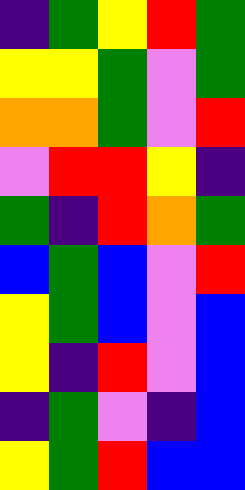[["indigo", "green", "yellow", "red", "green"], ["yellow", "yellow", "green", "violet", "green"], ["orange", "orange", "green", "violet", "red"], ["violet", "red", "red", "yellow", "indigo"], ["green", "indigo", "red", "orange", "green"], ["blue", "green", "blue", "violet", "red"], ["yellow", "green", "blue", "violet", "blue"], ["yellow", "indigo", "red", "violet", "blue"], ["indigo", "green", "violet", "indigo", "blue"], ["yellow", "green", "red", "blue", "blue"]]